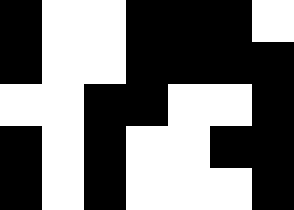[["black", "white", "white", "black", "black", "black", "white"], ["black", "white", "white", "black", "black", "black", "black"], ["white", "white", "black", "black", "white", "white", "black"], ["black", "white", "black", "white", "white", "black", "black"], ["black", "white", "black", "white", "white", "white", "black"]]